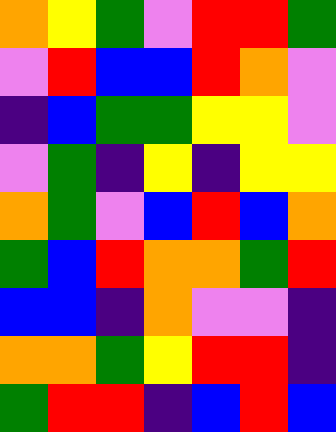[["orange", "yellow", "green", "violet", "red", "red", "green"], ["violet", "red", "blue", "blue", "red", "orange", "violet"], ["indigo", "blue", "green", "green", "yellow", "yellow", "violet"], ["violet", "green", "indigo", "yellow", "indigo", "yellow", "yellow"], ["orange", "green", "violet", "blue", "red", "blue", "orange"], ["green", "blue", "red", "orange", "orange", "green", "red"], ["blue", "blue", "indigo", "orange", "violet", "violet", "indigo"], ["orange", "orange", "green", "yellow", "red", "red", "indigo"], ["green", "red", "red", "indigo", "blue", "red", "blue"]]